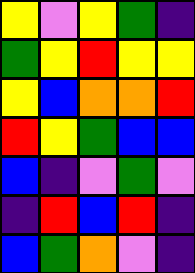[["yellow", "violet", "yellow", "green", "indigo"], ["green", "yellow", "red", "yellow", "yellow"], ["yellow", "blue", "orange", "orange", "red"], ["red", "yellow", "green", "blue", "blue"], ["blue", "indigo", "violet", "green", "violet"], ["indigo", "red", "blue", "red", "indigo"], ["blue", "green", "orange", "violet", "indigo"]]